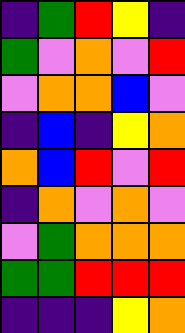[["indigo", "green", "red", "yellow", "indigo"], ["green", "violet", "orange", "violet", "red"], ["violet", "orange", "orange", "blue", "violet"], ["indigo", "blue", "indigo", "yellow", "orange"], ["orange", "blue", "red", "violet", "red"], ["indigo", "orange", "violet", "orange", "violet"], ["violet", "green", "orange", "orange", "orange"], ["green", "green", "red", "red", "red"], ["indigo", "indigo", "indigo", "yellow", "orange"]]